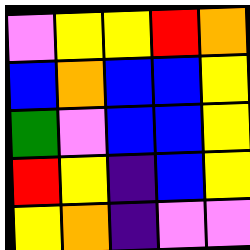[["violet", "yellow", "yellow", "red", "orange"], ["blue", "orange", "blue", "blue", "yellow"], ["green", "violet", "blue", "blue", "yellow"], ["red", "yellow", "indigo", "blue", "yellow"], ["yellow", "orange", "indigo", "violet", "violet"]]